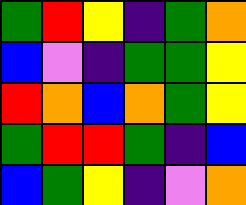[["green", "red", "yellow", "indigo", "green", "orange"], ["blue", "violet", "indigo", "green", "green", "yellow"], ["red", "orange", "blue", "orange", "green", "yellow"], ["green", "red", "red", "green", "indigo", "blue"], ["blue", "green", "yellow", "indigo", "violet", "orange"]]